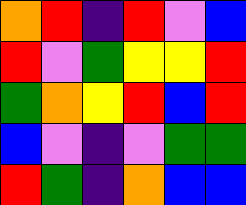[["orange", "red", "indigo", "red", "violet", "blue"], ["red", "violet", "green", "yellow", "yellow", "red"], ["green", "orange", "yellow", "red", "blue", "red"], ["blue", "violet", "indigo", "violet", "green", "green"], ["red", "green", "indigo", "orange", "blue", "blue"]]